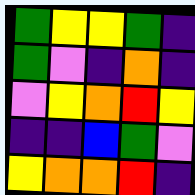[["green", "yellow", "yellow", "green", "indigo"], ["green", "violet", "indigo", "orange", "indigo"], ["violet", "yellow", "orange", "red", "yellow"], ["indigo", "indigo", "blue", "green", "violet"], ["yellow", "orange", "orange", "red", "indigo"]]